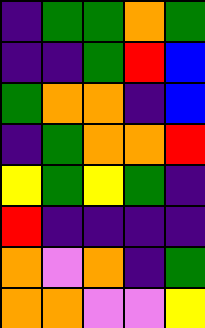[["indigo", "green", "green", "orange", "green"], ["indigo", "indigo", "green", "red", "blue"], ["green", "orange", "orange", "indigo", "blue"], ["indigo", "green", "orange", "orange", "red"], ["yellow", "green", "yellow", "green", "indigo"], ["red", "indigo", "indigo", "indigo", "indigo"], ["orange", "violet", "orange", "indigo", "green"], ["orange", "orange", "violet", "violet", "yellow"]]